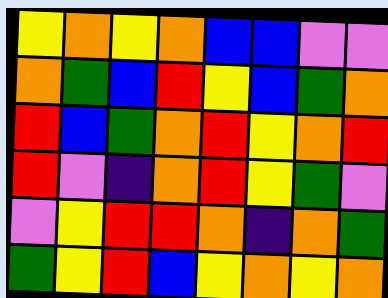[["yellow", "orange", "yellow", "orange", "blue", "blue", "violet", "violet"], ["orange", "green", "blue", "red", "yellow", "blue", "green", "orange"], ["red", "blue", "green", "orange", "red", "yellow", "orange", "red"], ["red", "violet", "indigo", "orange", "red", "yellow", "green", "violet"], ["violet", "yellow", "red", "red", "orange", "indigo", "orange", "green"], ["green", "yellow", "red", "blue", "yellow", "orange", "yellow", "orange"]]